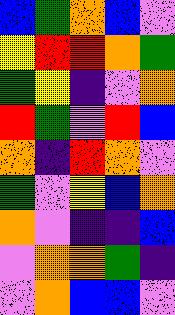[["blue", "green", "orange", "blue", "violet"], ["yellow", "red", "red", "orange", "green"], ["green", "yellow", "indigo", "violet", "orange"], ["red", "green", "violet", "red", "blue"], ["orange", "indigo", "red", "orange", "violet"], ["green", "violet", "yellow", "blue", "orange"], ["orange", "violet", "indigo", "indigo", "blue"], ["violet", "orange", "orange", "green", "indigo"], ["violet", "orange", "blue", "blue", "violet"]]